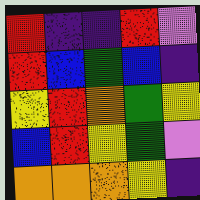[["red", "indigo", "indigo", "red", "violet"], ["red", "blue", "green", "blue", "indigo"], ["yellow", "red", "orange", "green", "yellow"], ["blue", "red", "yellow", "green", "violet"], ["orange", "orange", "orange", "yellow", "indigo"]]